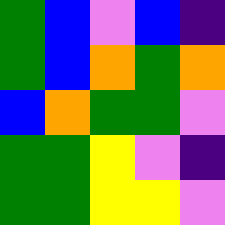[["green", "blue", "violet", "blue", "indigo"], ["green", "blue", "orange", "green", "orange"], ["blue", "orange", "green", "green", "violet"], ["green", "green", "yellow", "violet", "indigo"], ["green", "green", "yellow", "yellow", "violet"]]